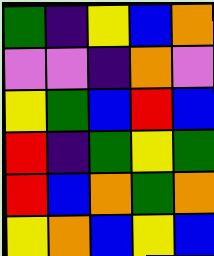[["green", "indigo", "yellow", "blue", "orange"], ["violet", "violet", "indigo", "orange", "violet"], ["yellow", "green", "blue", "red", "blue"], ["red", "indigo", "green", "yellow", "green"], ["red", "blue", "orange", "green", "orange"], ["yellow", "orange", "blue", "yellow", "blue"]]